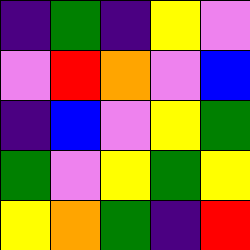[["indigo", "green", "indigo", "yellow", "violet"], ["violet", "red", "orange", "violet", "blue"], ["indigo", "blue", "violet", "yellow", "green"], ["green", "violet", "yellow", "green", "yellow"], ["yellow", "orange", "green", "indigo", "red"]]